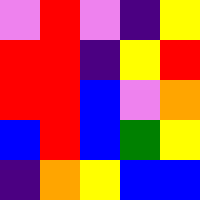[["violet", "red", "violet", "indigo", "yellow"], ["red", "red", "indigo", "yellow", "red"], ["red", "red", "blue", "violet", "orange"], ["blue", "red", "blue", "green", "yellow"], ["indigo", "orange", "yellow", "blue", "blue"]]